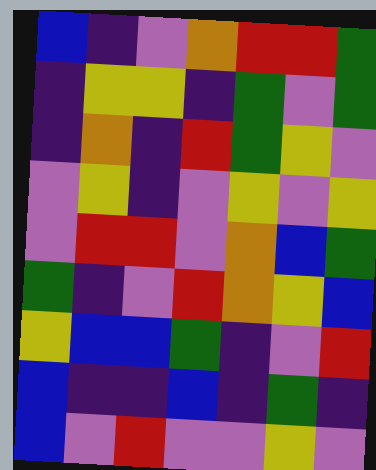[["blue", "indigo", "violet", "orange", "red", "red", "green"], ["indigo", "yellow", "yellow", "indigo", "green", "violet", "green"], ["indigo", "orange", "indigo", "red", "green", "yellow", "violet"], ["violet", "yellow", "indigo", "violet", "yellow", "violet", "yellow"], ["violet", "red", "red", "violet", "orange", "blue", "green"], ["green", "indigo", "violet", "red", "orange", "yellow", "blue"], ["yellow", "blue", "blue", "green", "indigo", "violet", "red"], ["blue", "indigo", "indigo", "blue", "indigo", "green", "indigo"], ["blue", "violet", "red", "violet", "violet", "yellow", "violet"]]